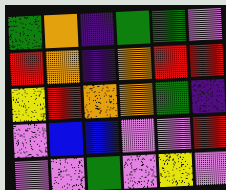[["green", "orange", "indigo", "green", "green", "violet"], ["red", "orange", "indigo", "orange", "red", "red"], ["yellow", "red", "orange", "orange", "green", "indigo"], ["violet", "blue", "blue", "violet", "violet", "red"], ["violet", "violet", "green", "violet", "yellow", "violet"]]